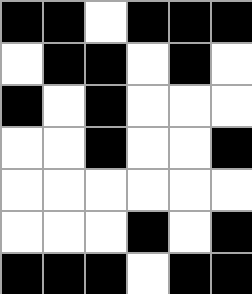[["black", "black", "white", "black", "black", "black"], ["white", "black", "black", "white", "black", "white"], ["black", "white", "black", "white", "white", "white"], ["white", "white", "black", "white", "white", "black"], ["white", "white", "white", "white", "white", "white"], ["white", "white", "white", "black", "white", "black"], ["black", "black", "black", "white", "black", "black"]]